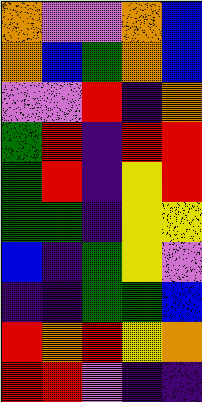[["orange", "violet", "violet", "orange", "blue"], ["orange", "blue", "green", "orange", "blue"], ["violet", "violet", "red", "indigo", "orange"], ["green", "red", "indigo", "red", "red"], ["green", "red", "indigo", "yellow", "red"], ["green", "green", "indigo", "yellow", "yellow"], ["blue", "indigo", "green", "yellow", "violet"], ["indigo", "indigo", "green", "green", "blue"], ["red", "orange", "red", "yellow", "orange"], ["red", "red", "violet", "indigo", "indigo"]]